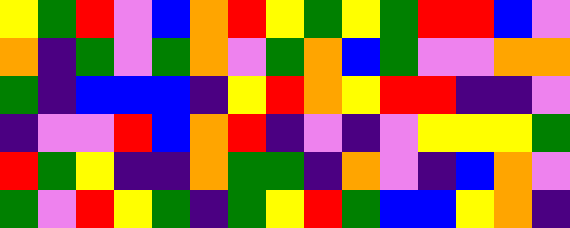[["yellow", "green", "red", "violet", "blue", "orange", "red", "yellow", "green", "yellow", "green", "red", "red", "blue", "violet"], ["orange", "indigo", "green", "violet", "green", "orange", "violet", "green", "orange", "blue", "green", "violet", "violet", "orange", "orange"], ["green", "indigo", "blue", "blue", "blue", "indigo", "yellow", "red", "orange", "yellow", "red", "red", "indigo", "indigo", "violet"], ["indigo", "violet", "violet", "red", "blue", "orange", "red", "indigo", "violet", "indigo", "violet", "yellow", "yellow", "yellow", "green"], ["red", "green", "yellow", "indigo", "indigo", "orange", "green", "green", "indigo", "orange", "violet", "indigo", "blue", "orange", "violet"], ["green", "violet", "red", "yellow", "green", "indigo", "green", "yellow", "red", "green", "blue", "blue", "yellow", "orange", "indigo"]]